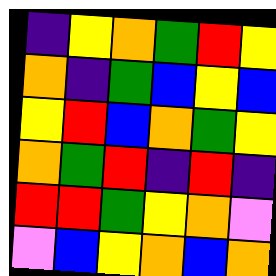[["indigo", "yellow", "orange", "green", "red", "yellow"], ["orange", "indigo", "green", "blue", "yellow", "blue"], ["yellow", "red", "blue", "orange", "green", "yellow"], ["orange", "green", "red", "indigo", "red", "indigo"], ["red", "red", "green", "yellow", "orange", "violet"], ["violet", "blue", "yellow", "orange", "blue", "orange"]]